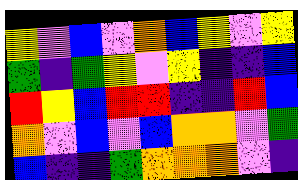[["yellow", "violet", "blue", "violet", "orange", "blue", "yellow", "violet", "yellow"], ["green", "indigo", "green", "yellow", "violet", "yellow", "indigo", "indigo", "blue"], ["red", "yellow", "blue", "red", "red", "indigo", "indigo", "red", "blue"], ["orange", "violet", "blue", "violet", "blue", "orange", "orange", "violet", "green"], ["blue", "indigo", "indigo", "green", "orange", "orange", "orange", "violet", "indigo"]]